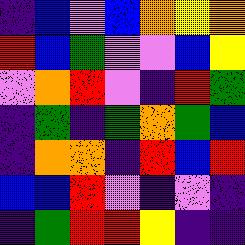[["indigo", "blue", "violet", "blue", "orange", "yellow", "orange"], ["red", "blue", "green", "violet", "violet", "blue", "yellow"], ["violet", "orange", "red", "violet", "indigo", "red", "green"], ["indigo", "green", "indigo", "green", "orange", "green", "blue"], ["indigo", "orange", "orange", "indigo", "red", "blue", "red"], ["blue", "blue", "red", "violet", "indigo", "violet", "indigo"], ["indigo", "green", "red", "red", "yellow", "indigo", "indigo"]]